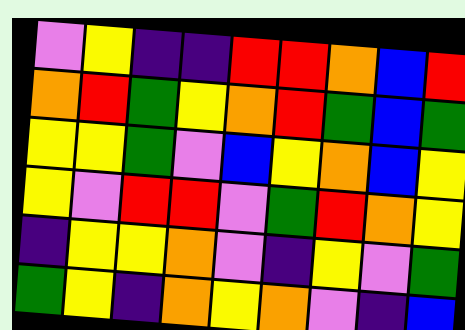[["violet", "yellow", "indigo", "indigo", "red", "red", "orange", "blue", "red"], ["orange", "red", "green", "yellow", "orange", "red", "green", "blue", "green"], ["yellow", "yellow", "green", "violet", "blue", "yellow", "orange", "blue", "yellow"], ["yellow", "violet", "red", "red", "violet", "green", "red", "orange", "yellow"], ["indigo", "yellow", "yellow", "orange", "violet", "indigo", "yellow", "violet", "green"], ["green", "yellow", "indigo", "orange", "yellow", "orange", "violet", "indigo", "blue"]]